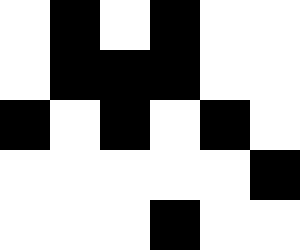[["white", "black", "white", "black", "white", "white"], ["white", "black", "black", "black", "white", "white"], ["black", "white", "black", "white", "black", "white"], ["white", "white", "white", "white", "white", "black"], ["white", "white", "white", "black", "white", "white"]]